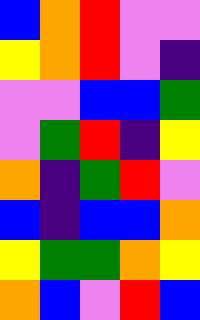[["blue", "orange", "red", "violet", "violet"], ["yellow", "orange", "red", "violet", "indigo"], ["violet", "violet", "blue", "blue", "green"], ["violet", "green", "red", "indigo", "yellow"], ["orange", "indigo", "green", "red", "violet"], ["blue", "indigo", "blue", "blue", "orange"], ["yellow", "green", "green", "orange", "yellow"], ["orange", "blue", "violet", "red", "blue"]]